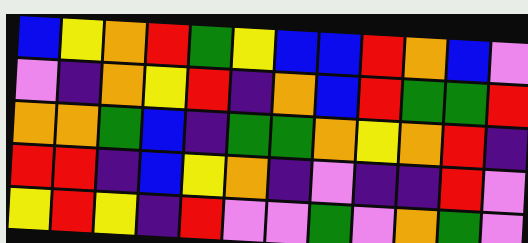[["blue", "yellow", "orange", "red", "green", "yellow", "blue", "blue", "red", "orange", "blue", "violet"], ["violet", "indigo", "orange", "yellow", "red", "indigo", "orange", "blue", "red", "green", "green", "red"], ["orange", "orange", "green", "blue", "indigo", "green", "green", "orange", "yellow", "orange", "red", "indigo"], ["red", "red", "indigo", "blue", "yellow", "orange", "indigo", "violet", "indigo", "indigo", "red", "violet"], ["yellow", "red", "yellow", "indigo", "red", "violet", "violet", "green", "violet", "orange", "green", "violet"]]